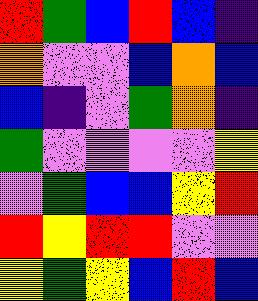[["red", "green", "blue", "red", "blue", "indigo"], ["orange", "violet", "violet", "blue", "orange", "blue"], ["blue", "indigo", "violet", "green", "orange", "indigo"], ["green", "violet", "violet", "violet", "violet", "yellow"], ["violet", "green", "blue", "blue", "yellow", "red"], ["red", "yellow", "red", "red", "violet", "violet"], ["yellow", "green", "yellow", "blue", "red", "blue"]]